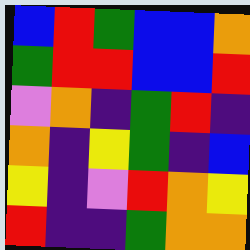[["blue", "red", "green", "blue", "blue", "orange"], ["green", "red", "red", "blue", "blue", "red"], ["violet", "orange", "indigo", "green", "red", "indigo"], ["orange", "indigo", "yellow", "green", "indigo", "blue"], ["yellow", "indigo", "violet", "red", "orange", "yellow"], ["red", "indigo", "indigo", "green", "orange", "orange"]]